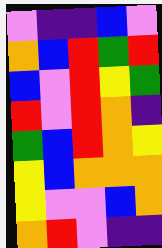[["violet", "indigo", "indigo", "blue", "violet"], ["orange", "blue", "red", "green", "red"], ["blue", "violet", "red", "yellow", "green"], ["red", "violet", "red", "orange", "indigo"], ["green", "blue", "red", "orange", "yellow"], ["yellow", "blue", "orange", "orange", "orange"], ["yellow", "violet", "violet", "blue", "orange"], ["orange", "red", "violet", "indigo", "indigo"]]